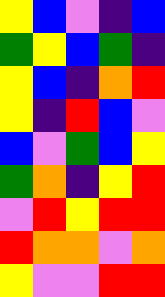[["yellow", "blue", "violet", "indigo", "blue"], ["green", "yellow", "blue", "green", "indigo"], ["yellow", "blue", "indigo", "orange", "red"], ["yellow", "indigo", "red", "blue", "violet"], ["blue", "violet", "green", "blue", "yellow"], ["green", "orange", "indigo", "yellow", "red"], ["violet", "red", "yellow", "red", "red"], ["red", "orange", "orange", "violet", "orange"], ["yellow", "violet", "violet", "red", "red"]]